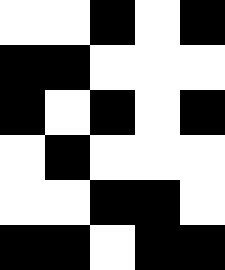[["white", "white", "black", "white", "black"], ["black", "black", "white", "white", "white"], ["black", "white", "black", "white", "black"], ["white", "black", "white", "white", "white"], ["white", "white", "black", "black", "white"], ["black", "black", "white", "black", "black"]]